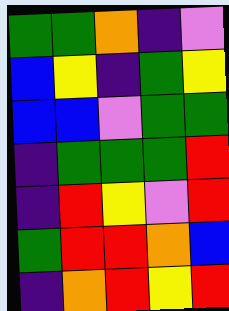[["green", "green", "orange", "indigo", "violet"], ["blue", "yellow", "indigo", "green", "yellow"], ["blue", "blue", "violet", "green", "green"], ["indigo", "green", "green", "green", "red"], ["indigo", "red", "yellow", "violet", "red"], ["green", "red", "red", "orange", "blue"], ["indigo", "orange", "red", "yellow", "red"]]